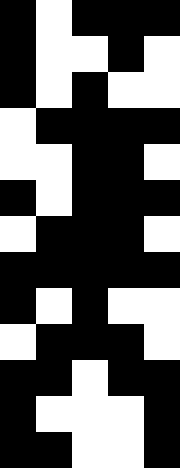[["black", "white", "black", "black", "black"], ["black", "white", "white", "black", "white"], ["black", "white", "black", "white", "white"], ["white", "black", "black", "black", "black"], ["white", "white", "black", "black", "white"], ["black", "white", "black", "black", "black"], ["white", "black", "black", "black", "white"], ["black", "black", "black", "black", "black"], ["black", "white", "black", "white", "white"], ["white", "black", "black", "black", "white"], ["black", "black", "white", "black", "black"], ["black", "white", "white", "white", "black"], ["black", "black", "white", "white", "black"]]